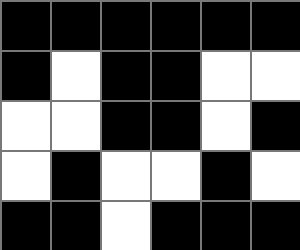[["black", "black", "black", "black", "black", "black"], ["black", "white", "black", "black", "white", "white"], ["white", "white", "black", "black", "white", "black"], ["white", "black", "white", "white", "black", "white"], ["black", "black", "white", "black", "black", "black"]]